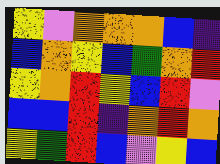[["yellow", "violet", "orange", "orange", "orange", "blue", "indigo"], ["blue", "orange", "yellow", "blue", "green", "orange", "red"], ["yellow", "orange", "red", "yellow", "blue", "red", "violet"], ["blue", "blue", "red", "indigo", "orange", "red", "orange"], ["yellow", "green", "red", "blue", "violet", "yellow", "blue"]]